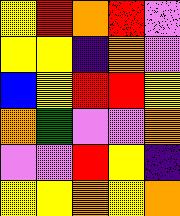[["yellow", "red", "orange", "red", "violet"], ["yellow", "yellow", "indigo", "orange", "violet"], ["blue", "yellow", "red", "red", "yellow"], ["orange", "green", "violet", "violet", "orange"], ["violet", "violet", "red", "yellow", "indigo"], ["yellow", "yellow", "orange", "yellow", "orange"]]